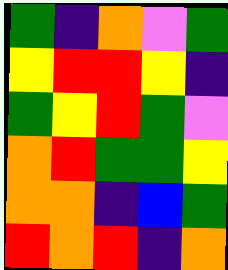[["green", "indigo", "orange", "violet", "green"], ["yellow", "red", "red", "yellow", "indigo"], ["green", "yellow", "red", "green", "violet"], ["orange", "red", "green", "green", "yellow"], ["orange", "orange", "indigo", "blue", "green"], ["red", "orange", "red", "indigo", "orange"]]